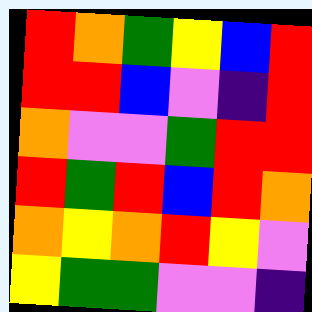[["red", "orange", "green", "yellow", "blue", "red"], ["red", "red", "blue", "violet", "indigo", "red"], ["orange", "violet", "violet", "green", "red", "red"], ["red", "green", "red", "blue", "red", "orange"], ["orange", "yellow", "orange", "red", "yellow", "violet"], ["yellow", "green", "green", "violet", "violet", "indigo"]]